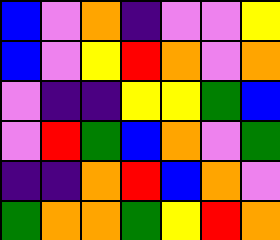[["blue", "violet", "orange", "indigo", "violet", "violet", "yellow"], ["blue", "violet", "yellow", "red", "orange", "violet", "orange"], ["violet", "indigo", "indigo", "yellow", "yellow", "green", "blue"], ["violet", "red", "green", "blue", "orange", "violet", "green"], ["indigo", "indigo", "orange", "red", "blue", "orange", "violet"], ["green", "orange", "orange", "green", "yellow", "red", "orange"]]